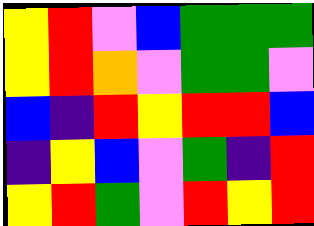[["yellow", "red", "violet", "blue", "green", "green", "green"], ["yellow", "red", "orange", "violet", "green", "green", "violet"], ["blue", "indigo", "red", "yellow", "red", "red", "blue"], ["indigo", "yellow", "blue", "violet", "green", "indigo", "red"], ["yellow", "red", "green", "violet", "red", "yellow", "red"]]